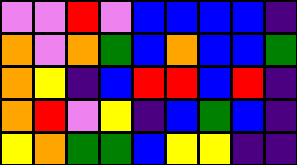[["violet", "violet", "red", "violet", "blue", "blue", "blue", "blue", "indigo"], ["orange", "violet", "orange", "green", "blue", "orange", "blue", "blue", "green"], ["orange", "yellow", "indigo", "blue", "red", "red", "blue", "red", "indigo"], ["orange", "red", "violet", "yellow", "indigo", "blue", "green", "blue", "indigo"], ["yellow", "orange", "green", "green", "blue", "yellow", "yellow", "indigo", "indigo"]]